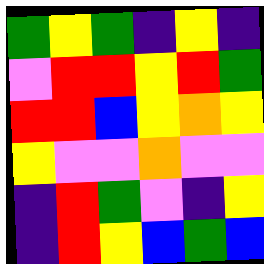[["green", "yellow", "green", "indigo", "yellow", "indigo"], ["violet", "red", "red", "yellow", "red", "green"], ["red", "red", "blue", "yellow", "orange", "yellow"], ["yellow", "violet", "violet", "orange", "violet", "violet"], ["indigo", "red", "green", "violet", "indigo", "yellow"], ["indigo", "red", "yellow", "blue", "green", "blue"]]